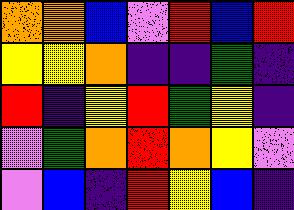[["orange", "orange", "blue", "violet", "red", "blue", "red"], ["yellow", "yellow", "orange", "indigo", "indigo", "green", "indigo"], ["red", "indigo", "yellow", "red", "green", "yellow", "indigo"], ["violet", "green", "orange", "red", "orange", "yellow", "violet"], ["violet", "blue", "indigo", "red", "yellow", "blue", "indigo"]]